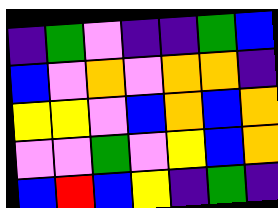[["indigo", "green", "violet", "indigo", "indigo", "green", "blue"], ["blue", "violet", "orange", "violet", "orange", "orange", "indigo"], ["yellow", "yellow", "violet", "blue", "orange", "blue", "orange"], ["violet", "violet", "green", "violet", "yellow", "blue", "orange"], ["blue", "red", "blue", "yellow", "indigo", "green", "indigo"]]